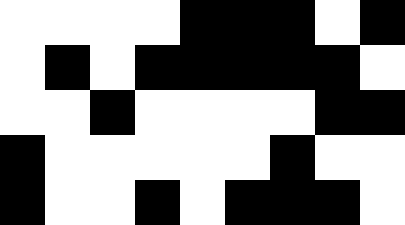[["white", "white", "white", "white", "black", "black", "black", "white", "black"], ["white", "black", "white", "black", "black", "black", "black", "black", "white"], ["white", "white", "black", "white", "white", "white", "white", "black", "black"], ["black", "white", "white", "white", "white", "white", "black", "white", "white"], ["black", "white", "white", "black", "white", "black", "black", "black", "white"]]